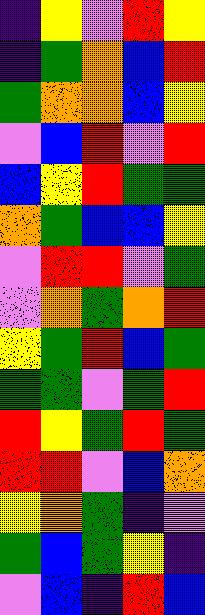[["indigo", "yellow", "violet", "red", "yellow"], ["indigo", "green", "orange", "blue", "red"], ["green", "orange", "orange", "blue", "yellow"], ["violet", "blue", "red", "violet", "red"], ["blue", "yellow", "red", "green", "green"], ["orange", "green", "blue", "blue", "yellow"], ["violet", "red", "red", "violet", "green"], ["violet", "orange", "green", "orange", "red"], ["yellow", "green", "red", "blue", "green"], ["green", "green", "violet", "green", "red"], ["red", "yellow", "green", "red", "green"], ["red", "red", "violet", "blue", "orange"], ["yellow", "orange", "green", "indigo", "violet"], ["green", "blue", "green", "yellow", "indigo"], ["violet", "blue", "indigo", "red", "blue"]]